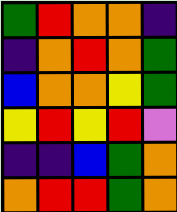[["green", "red", "orange", "orange", "indigo"], ["indigo", "orange", "red", "orange", "green"], ["blue", "orange", "orange", "yellow", "green"], ["yellow", "red", "yellow", "red", "violet"], ["indigo", "indigo", "blue", "green", "orange"], ["orange", "red", "red", "green", "orange"]]